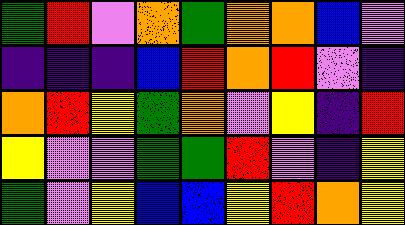[["green", "red", "violet", "orange", "green", "orange", "orange", "blue", "violet"], ["indigo", "indigo", "indigo", "blue", "red", "orange", "red", "violet", "indigo"], ["orange", "red", "yellow", "green", "orange", "violet", "yellow", "indigo", "red"], ["yellow", "violet", "violet", "green", "green", "red", "violet", "indigo", "yellow"], ["green", "violet", "yellow", "blue", "blue", "yellow", "red", "orange", "yellow"]]